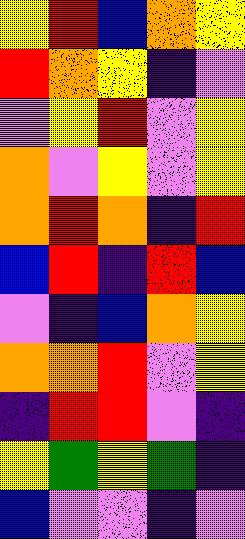[["yellow", "red", "blue", "orange", "yellow"], ["red", "orange", "yellow", "indigo", "violet"], ["violet", "yellow", "red", "violet", "yellow"], ["orange", "violet", "yellow", "violet", "yellow"], ["orange", "red", "orange", "indigo", "red"], ["blue", "red", "indigo", "red", "blue"], ["violet", "indigo", "blue", "orange", "yellow"], ["orange", "orange", "red", "violet", "yellow"], ["indigo", "red", "red", "violet", "indigo"], ["yellow", "green", "yellow", "green", "indigo"], ["blue", "violet", "violet", "indigo", "violet"]]